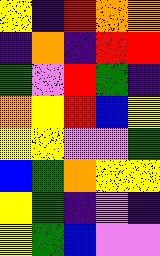[["yellow", "indigo", "red", "orange", "orange"], ["indigo", "orange", "indigo", "red", "red"], ["green", "violet", "red", "green", "indigo"], ["orange", "yellow", "red", "blue", "yellow"], ["yellow", "yellow", "violet", "violet", "green"], ["blue", "green", "orange", "yellow", "yellow"], ["yellow", "green", "indigo", "violet", "indigo"], ["yellow", "green", "blue", "violet", "violet"]]